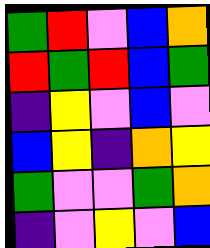[["green", "red", "violet", "blue", "orange"], ["red", "green", "red", "blue", "green"], ["indigo", "yellow", "violet", "blue", "violet"], ["blue", "yellow", "indigo", "orange", "yellow"], ["green", "violet", "violet", "green", "orange"], ["indigo", "violet", "yellow", "violet", "blue"]]